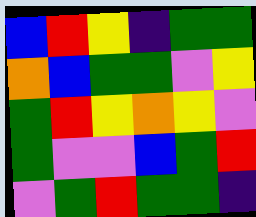[["blue", "red", "yellow", "indigo", "green", "green"], ["orange", "blue", "green", "green", "violet", "yellow"], ["green", "red", "yellow", "orange", "yellow", "violet"], ["green", "violet", "violet", "blue", "green", "red"], ["violet", "green", "red", "green", "green", "indigo"]]